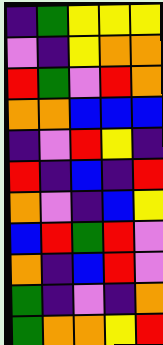[["indigo", "green", "yellow", "yellow", "yellow"], ["violet", "indigo", "yellow", "orange", "orange"], ["red", "green", "violet", "red", "orange"], ["orange", "orange", "blue", "blue", "blue"], ["indigo", "violet", "red", "yellow", "indigo"], ["red", "indigo", "blue", "indigo", "red"], ["orange", "violet", "indigo", "blue", "yellow"], ["blue", "red", "green", "red", "violet"], ["orange", "indigo", "blue", "red", "violet"], ["green", "indigo", "violet", "indigo", "orange"], ["green", "orange", "orange", "yellow", "red"]]